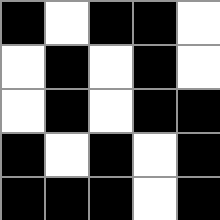[["black", "white", "black", "black", "white"], ["white", "black", "white", "black", "white"], ["white", "black", "white", "black", "black"], ["black", "white", "black", "white", "black"], ["black", "black", "black", "white", "black"]]